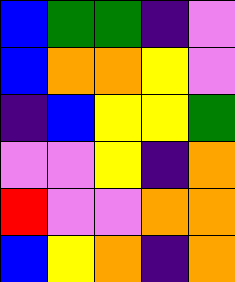[["blue", "green", "green", "indigo", "violet"], ["blue", "orange", "orange", "yellow", "violet"], ["indigo", "blue", "yellow", "yellow", "green"], ["violet", "violet", "yellow", "indigo", "orange"], ["red", "violet", "violet", "orange", "orange"], ["blue", "yellow", "orange", "indigo", "orange"]]